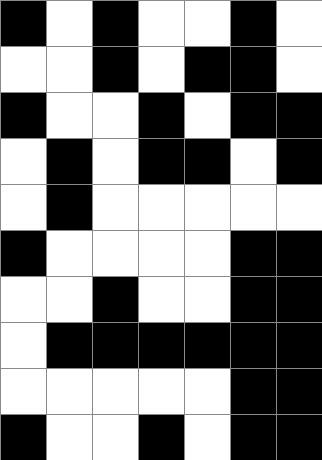[["black", "white", "black", "white", "white", "black", "white"], ["white", "white", "black", "white", "black", "black", "white"], ["black", "white", "white", "black", "white", "black", "black"], ["white", "black", "white", "black", "black", "white", "black"], ["white", "black", "white", "white", "white", "white", "white"], ["black", "white", "white", "white", "white", "black", "black"], ["white", "white", "black", "white", "white", "black", "black"], ["white", "black", "black", "black", "black", "black", "black"], ["white", "white", "white", "white", "white", "black", "black"], ["black", "white", "white", "black", "white", "black", "black"]]